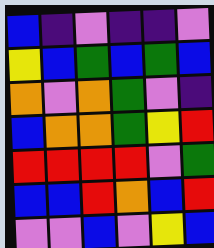[["blue", "indigo", "violet", "indigo", "indigo", "violet"], ["yellow", "blue", "green", "blue", "green", "blue"], ["orange", "violet", "orange", "green", "violet", "indigo"], ["blue", "orange", "orange", "green", "yellow", "red"], ["red", "red", "red", "red", "violet", "green"], ["blue", "blue", "red", "orange", "blue", "red"], ["violet", "violet", "blue", "violet", "yellow", "blue"]]